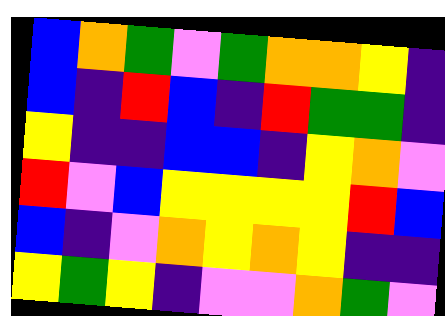[["blue", "orange", "green", "violet", "green", "orange", "orange", "yellow", "indigo"], ["blue", "indigo", "red", "blue", "indigo", "red", "green", "green", "indigo"], ["yellow", "indigo", "indigo", "blue", "blue", "indigo", "yellow", "orange", "violet"], ["red", "violet", "blue", "yellow", "yellow", "yellow", "yellow", "red", "blue"], ["blue", "indigo", "violet", "orange", "yellow", "orange", "yellow", "indigo", "indigo"], ["yellow", "green", "yellow", "indigo", "violet", "violet", "orange", "green", "violet"]]